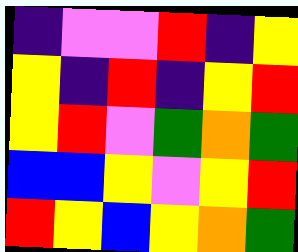[["indigo", "violet", "violet", "red", "indigo", "yellow"], ["yellow", "indigo", "red", "indigo", "yellow", "red"], ["yellow", "red", "violet", "green", "orange", "green"], ["blue", "blue", "yellow", "violet", "yellow", "red"], ["red", "yellow", "blue", "yellow", "orange", "green"]]